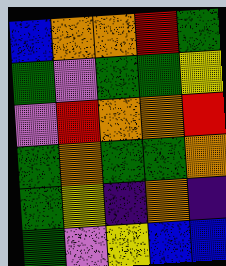[["blue", "orange", "orange", "red", "green"], ["green", "violet", "green", "green", "yellow"], ["violet", "red", "orange", "orange", "red"], ["green", "orange", "green", "green", "orange"], ["green", "yellow", "indigo", "orange", "indigo"], ["green", "violet", "yellow", "blue", "blue"]]